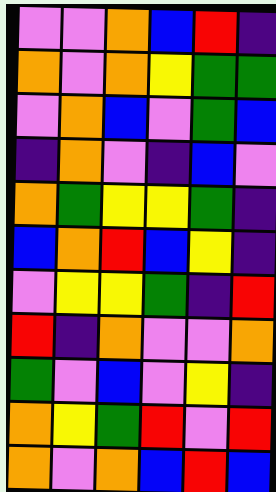[["violet", "violet", "orange", "blue", "red", "indigo"], ["orange", "violet", "orange", "yellow", "green", "green"], ["violet", "orange", "blue", "violet", "green", "blue"], ["indigo", "orange", "violet", "indigo", "blue", "violet"], ["orange", "green", "yellow", "yellow", "green", "indigo"], ["blue", "orange", "red", "blue", "yellow", "indigo"], ["violet", "yellow", "yellow", "green", "indigo", "red"], ["red", "indigo", "orange", "violet", "violet", "orange"], ["green", "violet", "blue", "violet", "yellow", "indigo"], ["orange", "yellow", "green", "red", "violet", "red"], ["orange", "violet", "orange", "blue", "red", "blue"]]